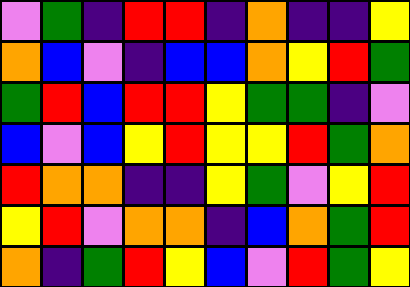[["violet", "green", "indigo", "red", "red", "indigo", "orange", "indigo", "indigo", "yellow"], ["orange", "blue", "violet", "indigo", "blue", "blue", "orange", "yellow", "red", "green"], ["green", "red", "blue", "red", "red", "yellow", "green", "green", "indigo", "violet"], ["blue", "violet", "blue", "yellow", "red", "yellow", "yellow", "red", "green", "orange"], ["red", "orange", "orange", "indigo", "indigo", "yellow", "green", "violet", "yellow", "red"], ["yellow", "red", "violet", "orange", "orange", "indigo", "blue", "orange", "green", "red"], ["orange", "indigo", "green", "red", "yellow", "blue", "violet", "red", "green", "yellow"]]